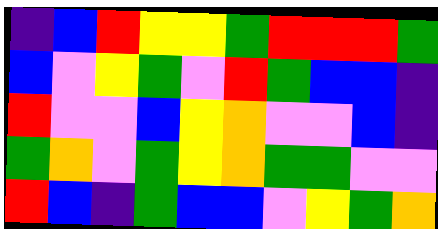[["indigo", "blue", "red", "yellow", "yellow", "green", "red", "red", "red", "green"], ["blue", "violet", "yellow", "green", "violet", "red", "green", "blue", "blue", "indigo"], ["red", "violet", "violet", "blue", "yellow", "orange", "violet", "violet", "blue", "indigo"], ["green", "orange", "violet", "green", "yellow", "orange", "green", "green", "violet", "violet"], ["red", "blue", "indigo", "green", "blue", "blue", "violet", "yellow", "green", "orange"]]